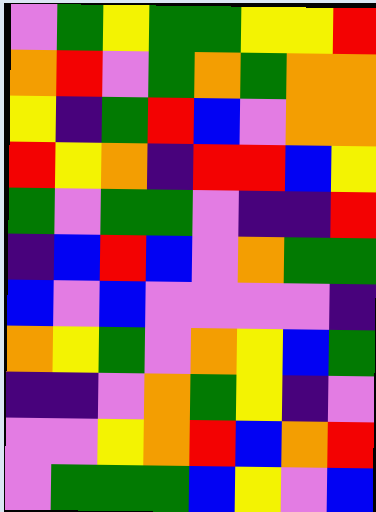[["violet", "green", "yellow", "green", "green", "yellow", "yellow", "red"], ["orange", "red", "violet", "green", "orange", "green", "orange", "orange"], ["yellow", "indigo", "green", "red", "blue", "violet", "orange", "orange"], ["red", "yellow", "orange", "indigo", "red", "red", "blue", "yellow"], ["green", "violet", "green", "green", "violet", "indigo", "indigo", "red"], ["indigo", "blue", "red", "blue", "violet", "orange", "green", "green"], ["blue", "violet", "blue", "violet", "violet", "violet", "violet", "indigo"], ["orange", "yellow", "green", "violet", "orange", "yellow", "blue", "green"], ["indigo", "indigo", "violet", "orange", "green", "yellow", "indigo", "violet"], ["violet", "violet", "yellow", "orange", "red", "blue", "orange", "red"], ["violet", "green", "green", "green", "blue", "yellow", "violet", "blue"]]